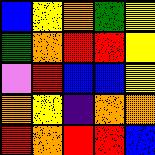[["blue", "yellow", "orange", "green", "yellow"], ["green", "orange", "red", "red", "yellow"], ["violet", "red", "blue", "blue", "yellow"], ["orange", "yellow", "indigo", "orange", "orange"], ["red", "orange", "red", "red", "blue"]]